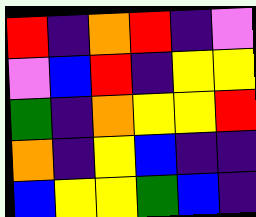[["red", "indigo", "orange", "red", "indigo", "violet"], ["violet", "blue", "red", "indigo", "yellow", "yellow"], ["green", "indigo", "orange", "yellow", "yellow", "red"], ["orange", "indigo", "yellow", "blue", "indigo", "indigo"], ["blue", "yellow", "yellow", "green", "blue", "indigo"]]